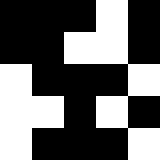[["black", "black", "black", "white", "black"], ["black", "black", "white", "white", "black"], ["white", "black", "black", "black", "white"], ["white", "white", "black", "white", "black"], ["white", "black", "black", "black", "white"]]